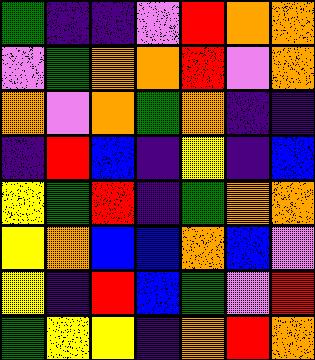[["green", "indigo", "indigo", "violet", "red", "orange", "orange"], ["violet", "green", "orange", "orange", "red", "violet", "orange"], ["orange", "violet", "orange", "green", "orange", "indigo", "indigo"], ["indigo", "red", "blue", "indigo", "yellow", "indigo", "blue"], ["yellow", "green", "red", "indigo", "green", "orange", "orange"], ["yellow", "orange", "blue", "blue", "orange", "blue", "violet"], ["yellow", "indigo", "red", "blue", "green", "violet", "red"], ["green", "yellow", "yellow", "indigo", "orange", "red", "orange"]]